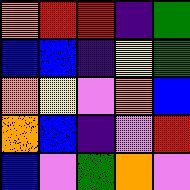[["orange", "red", "red", "indigo", "green"], ["blue", "blue", "indigo", "yellow", "green"], ["orange", "yellow", "violet", "orange", "blue"], ["orange", "blue", "indigo", "violet", "red"], ["blue", "violet", "green", "orange", "violet"]]